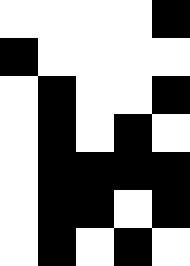[["white", "white", "white", "white", "black"], ["black", "white", "white", "white", "white"], ["white", "black", "white", "white", "black"], ["white", "black", "white", "black", "white"], ["white", "black", "black", "black", "black"], ["white", "black", "black", "white", "black"], ["white", "black", "white", "black", "white"]]